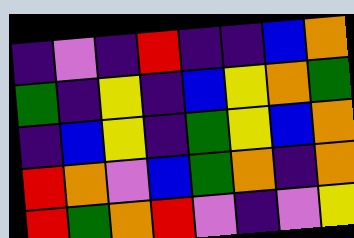[["indigo", "violet", "indigo", "red", "indigo", "indigo", "blue", "orange"], ["green", "indigo", "yellow", "indigo", "blue", "yellow", "orange", "green"], ["indigo", "blue", "yellow", "indigo", "green", "yellow", "blue", "orange"], ["red", "orange", "violet", "blue", "green", "orange", "indigo", "orange"], ["red", "green", "orange", "red", "violet", "indigo", "violet", "yellow"]]